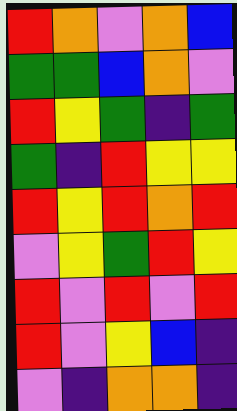[["red", "orange", "violet", "orange", "blue"], ["green", "green", "blue", "orange", "violet"], ["red", "yellow", "green", "indigo", "green"], ["green", "indigo", "red", "yellow", "yellow"], ["red", "yellow", "red", "orange", "red"], ["violet", "yellow", "green", "red", "yellow"], ["red", "violet", "red", "violet", "red"], ["red", "violet", "yellow", "blue", "indigo"], ["violet", "indigo", "orange", "orange", "indigo"]]